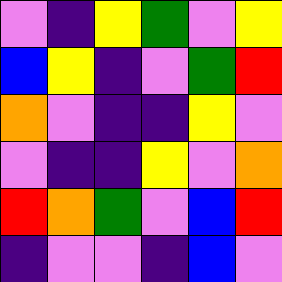[["violet", "indigo", "yellow", "green", "violet", "yellow"], ["blue", "yellow", "indigo", "violet", "green", "red"], ["orange", "violet", "indigo", "indigo", "yellow", "violet"], ["violet", "indigo", "indigo", "yellow", "violet", "orange"], ["red", "orange", "green", "violet", "blue", "red"], ["indigo", "violet", "violet", "indigo", "blue", "violet"]]